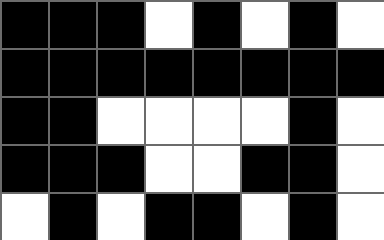[["black", "black", "black", "white", "black", "white", "black", "white"], ["black", "black", "black", "black", "black", "black", "black", "black"], ["black", "black", "white", "white", "white", "white", "black", "white"], ["black", "black", "black", "white", "white", "black", "black", "white"], ["white", "black", "white", "black", "black", "white", "black", "white"]]